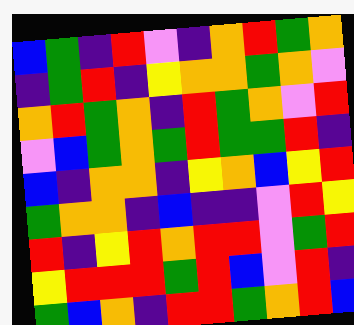[["blue", "green", "indigo", "red", "violet", "indigo", "orange", "red", "green", "orange"], ["indigo", "green", "red", "indigo", "yellow", "orange", "orange", "green", "orange", "violet"], ["orange", "red", "green", "orange", "indigo", "red", "green", "orange", "violet", "red"], ["violet", "blue", "green", "orange", "green", "red", "green", "green", "red", "indigo"], ["blue", "indigo", "orange", "orange", "indigo", "yellow", "orange", "blue", "yellow", "red"], ["green", "orange", "orange", "indigo", "blue", "indigo", "indigo", "violet", "red", "yellow"], ["red", "indigo", "yellow", "red", "orange", "red", "red", "violet", "green", "red"], ["yellow", "red", "red", "red", "green", "red", "blue", "violet", "red", "indigo"], ["green", "blue", "orange", "indigo", "red", "red", "green", "orange", "red", "blue"]]